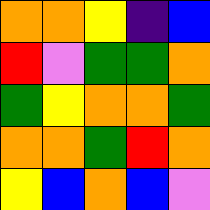[["orange", "orange", "yellow", "indigo", "blue"], ["red", "violet", "green", "green", "orange"], ["green", "yellow", "orange", "orange", "green"], ["orange", "orange", "green", "red", "orange"], ["yellow", "blue", "orange", "blue", "violet"]]